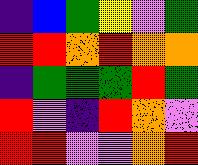[["indigo", "blue", "green", "yellow", "violet", "green"], ["red", "red", "orange", "red", "orange", "orange"], ["indigo", "green", "green", "green", "red", "green"], ["red", "violet", "indigo", "red", "orange", "violet"], ["red", "red", "violet", "violet", "orange", "red"]]